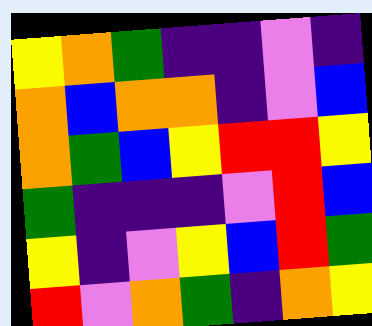[["yellow", "orange", "green", "indigo", "indigo", "violet", "indigo"], ["orange", "blue", "orange", "orange", "indigo", "violet", "blue"], ["orange", "green", "blue", "yellow", "red", "red", "yellow"], ["green", "indigo", "indigo", "indigo", "violet", "red", "blue"], ["yellow", "indigo", "violet", "yellow", "blue", "red", "green"], ["red", "violet", "orange", "green", "indigo", "orange", "yellow"]]